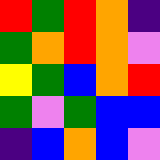[["red", "green", "red", "orange", "indigo"], ["green", "orange", "red", "orange", "violet"], ["yellow", "green", "blue", "orange", "red"], ["green", "violet", "green", "blue", "blue"], ["indigo", "blue", "orange", "blue", "violet"]]